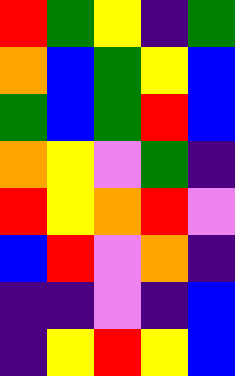[["red", "green", "yellow", "indigo", "green"], ["orange", "blue", "green", "yellow", "blue"], ["green", "blue", "green", "red", "blue"], ["orange", "yellow", "violet", "green", "indigo"], ["red", "yellow", "orange", "red", "violet"], ["blue", "red", "violet", "orange", "indigo"], ["indigo", "indigo", "violet", "indigo", "blue"], ["indigo", "yellow", "red", "yellow", "blue"]]